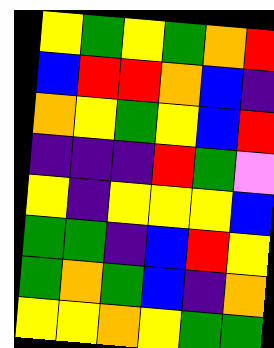[["yellow", "green", "yellow", "green", "orange", "red"], ["blue", "red", "red", "orange", "blue", "indigo"], ["orange", "yellow", "green", "yellow", "blue", "red"], ["indigo", "indigo", "indigo", "red", "green", "violet"], ["yellow", "indigo", "yellow", "yellow", "yellow", "blue"], ["green", "green", "indigo", "blue", "red", "yellow"], ["green", "orange", "green", "blue", "indigo", "orange"], ["yellow", "yellow", "orange", "yellow", "green", "green"]]